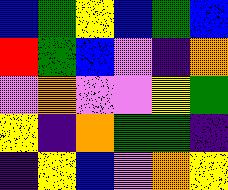[["blue", "green", "yellow", "blue", "green", "blue"], ["red", "green", "blue", "violet", "indigo", "orange"], ["violet", "orange", "violet", "violet", "yellow", "green"], ["yellow", "indigo", "orange", "green", "green", "indigo"], ["indigo", "yellow", "blue", "violet", "orange", "yellow"]]